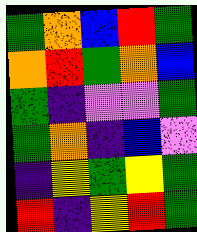[["green", "orange", "blue", "red", "green"], ["orange", "red", "green", "orange", "blue"], ["green", "indigo", "violet", "violet", "green"], ["green", "orange", "indigo", "blue", "violet"], ["indigo", "yellow", "green", "yellow", "green"], ["red", "indigo", "yellow", "red", "green"]]